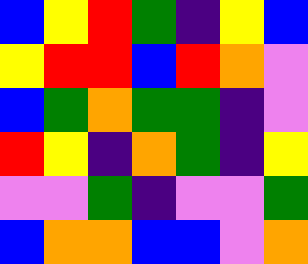[["blue", "yellow", "red", "green", "indigo", "yellow", "blue"], ["yellow", "red", "red", "blue", "red", "orange", "violet"], ["blue", "green", "orange", "green", "green", "indigo", "violet"], ["red", "yellow", "indigo", "orange", "green", "indigo", "yellow"], ["violet", "violet", "green", "indigo", "violet", "violet", "green"], ["blue", "orange", "orange", "blue", "blue", "violet", "orange"]]